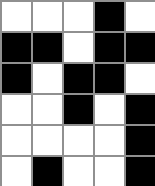[["white", "white", "white", "black", "white"], ["black", "black", "white", "black", "black"], ["black", "white", "black", "black", "white"], ["white", "white", "black", "white", "black"], ["white", "white", "white", "white", "black"], ["white", "black", "white", "white", "black"]]